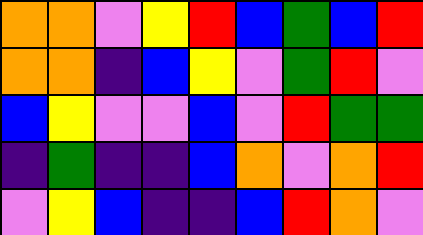[["orange", "orange", "violet", "yellow", "red", "blue", "green", "blue", "red"], ["orange", "orange", "indigo", "blue", "yellow", "violet", "green", "red", "violet"], ["blue", "yellow", "violet", "violet", "blue", "violet", "red", "green", "green"], ["indigo", "green", "indigo", "indigo", "blue", "orange", "violet", "orange", "red"], ["violet", "yellow", "blue", "indigo", "indigo", "blue", "red", "orange", "violet"]]